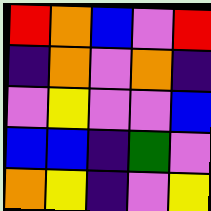[["red", "orange", "blue", "violet", "red"], ["indigo", "orange", "violet", "orange", "indigo"], ["violet", "yellow", "violet", "violet", "blue"], ["blue", "blue", "indigo", "green", "violet"], ["orange", "yellow", "indigo", "violet", "yellow"]]